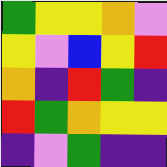[["green", "yellow", "yellow", "orange", "violet"], ["yellow", "violet", "blue", "yellow", "red"], ["orange", "indigo", "red", "green", "indigo"], ["red", "green", "orange", "yellow", "yellow"], ["indigo", "violet", "green", "indigo", "indigo"]]